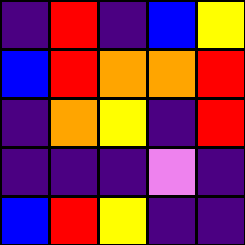[["indigo", "red", "indigo", "blue", "yellow"], ["blue", "red", "orange", "orange", "red"], ["indigo", "orange", "yellow", "indigo", "red"], ["indigo", "indigo", "indigo", "violet", "indigo"], ["blue", "red", "yellow", "indigo", "indigo"]]